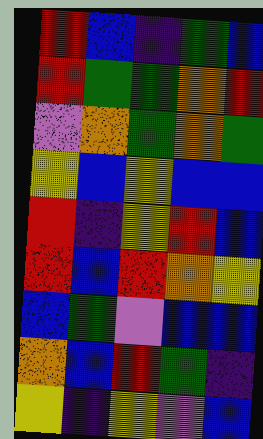[["red", "blue", "indigo", "green", "blue"], ["red", "green", "green", "orange", "red"], ["violet", "orange", "green", "orange", "green"], ["yellow", "blue", "yellow", "blue", "blue"], ["red", "indigo", "yellow", "red", "blue"], ["red", "blue", "red", "orange", "yellow"], ["blue", "green", "violet", "blue", "blue"], ["orange", "blue", "red", "green", "indigo"], ["yellow", "indigo", "yellow", "violet", "blue"]]